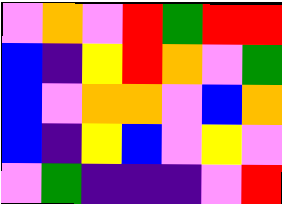[["violet", "orange", "violet", "red", "green", "red", "red"], ["blue", "indigo", "yellow", "red", "orange", "violet", "green"], ["blue", "violet", "orange", "orange", "violet", "blue", "orange"], ["blue", "indigo", "yellow", "blue", "violet", "yellow", "violet"], ["violet", "green", "indigo", "indigo", "indigo", "violet", "red"]]